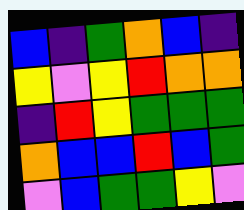[["blue", "indigo", "green", "orange", "blue", "indigo"], ["yellow", "violet", "yellow", "red", "orange", "orange"], ["indigo", "red", "yellow", "green", "green", "green"], ["orange", "blue", "blue", "red", "blue", "green"], ["violet", "blue", "green", "green", "yellow", "violet"]]